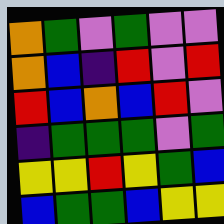[["orange", "green", "violet", "green", "violet", "violet"], ["orange", "blue", "indigo", "red", "violet", "red"], ["red", "blue", "orange", "blue", "red", "violet"], ["indigo", "green", "green", "green", "violet", "green"], ["yellow", "yellow", "red", "yellow", "green", "blue"], ["blue", "green", "green", "blue", "yellow", "yellow"]]